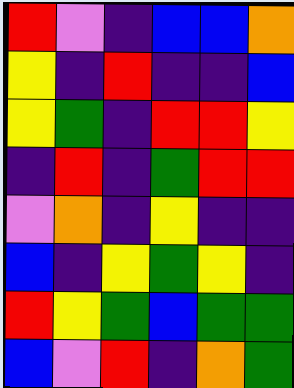[["red", "violet", "indigo", "blue", "blue", "orange"], ["yellow", "indigo", "red", "indigo", "indigo", "blue"], ["yellow", "green", "indigo", "red", "red", "yellow"], ["indigo", "red", "indigo", "green", "red", "red"], ["violet", "orange", "indigo", "yellow", "indigo", "indigo"], ["blue", "indigo", "yellow", "green", "yellow", "indigo"], ["red", "yellow", "green", "blue", "green", "green"], ["blue", "violet", "red", "indigo", "orange", "green"]]